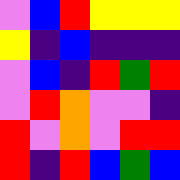[["violet", "blue", "red", "yellow", "yellow", "yellow"], ["yellow", "indigo", "blue", "indigo", "indigo", "indigo"], ["violet", "blue", "indigo", "red", "green", "red"], ["violet", "red", "orange", "violet", "violet", "indigo"], ["red", "violet", "orange", "violet", "red", "red"], ["red", "indigo", "red", "blue", "green", "blue"]]